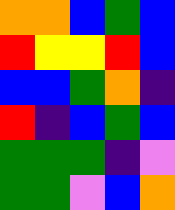[["orange", "orange", "blue", "green", "blue"], ["red", "yellow", "yellow", "red", "blue"], ["blue", "blue", "green", "orange", "indigo"], ["red", "indigo", "blue", "green", "blue"], ["green", "green", "green", "indigo", "violet"], ["green", "green", "violet", "blue", "orange"]]